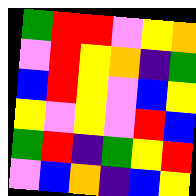[["green", "red", "red", "violet", "yellow", "orange"], ["violet", "red", "yellow", "orange", "indigo", "green"], ["blue", "red", "yellow", "violet", "blue", "yellow"], ["yellow", "violet", "yellow", "violet", "red", "blue"], ["green", "red", "indigo", "green", "yellow", "red"], ["violet", "blue", "orange", "indigo", "blue", "yellow"]]